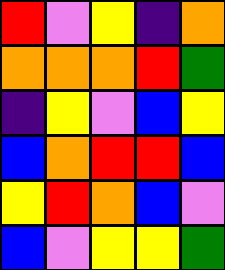[["red", "violet", "yellow", "indigo", "orange"], ["orange", "orange", "orange", "red", "green"], ["indigo", "yellow", "violet", "blue", "yellow"], ["blue", "orange", "red", "red", "blue"], ["yellow", "red", "orange", "blue", "violet"], ["blue", "violet", "yellow", "yellow", "green"]]